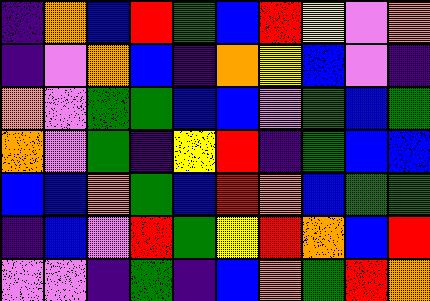[["indigo", "orange", "blue", "red", "green", "blue", "red", "yellow", "violet", "orange"], ["indigo", "violet", "orange", "blue", "indigo", "orange", "yellow", "blue", "violet", "indigo"], ["orange", "violet", "green", "green", "blue", "blue", "violet", "green", "blue", "green"], ["orange", "violet", "green", "indigo", "yellow", "red", "indigo", "green", "blue", "blue"], ["blue", "blue", "orange", "green", "blue", "red", "orange", "blue", "green", "green"], ["indigo", "blue", "violet", "red", "green", "yellow", "red", "orange", "blue", "red"], ["violet", "violet", "indigo", "green", "indigo", "blue", "orange", "green", "red", "orange"]]